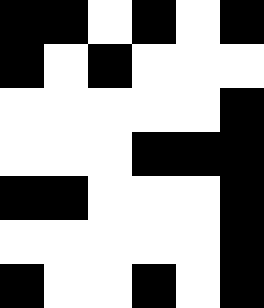[["black", "black", "white", "black", "white", "black"], ["black", "white", "black", "white", "white", "white"], ["white", "white", "white", "white", "white", "black"], ["white", "white", "white", "black", "black", "black"], ["black", "black", "white", "white", "white", "black"], ["white", "white", "white", "white", "white", "black"], ["black", "white", "white", "black", "white", "black"]]